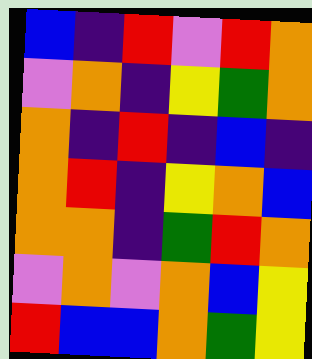[["blue", "indigo", "red", "violet", "red", "orange"], ["violet", "orange", "indigo", "yellow", "green", "orange"], ["orange", "indigo", "red", "indigo", "blue", "indigo"], ["orange", "red", "indigo", "yellow", "orange", "blue"], ["orange", "orange", "indigo", "green", "red", "orange"], ["violet", "orange", "violet", "orange", "blue", "yellow"], ["red", "blue", "blue", "orange", "green", "yellow"]]